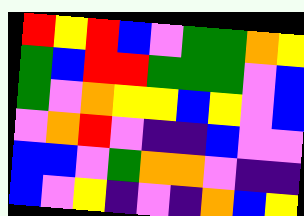[["red", "yellow", "red", "blue", "violet", "green", "green", "orange", "yellow"], ["green", "blue", "red", "red", "green", "green", "green", "violet", "blue"], ["green", "violet", "orange", "yellow", "yellow", "blue", "yellow", "violet", "blue"], ["violet", "orange", "red", "violet", "indigo", "indigo", "blue", "violet", "violet"], ["blue", "blue", "violet", "green", "orange", "orange", "violet", "indigo", "indigo"], ["blue", "violet", "yellow", "indigo", "violet", "indigo", "orange", "blue", "yellow"]]